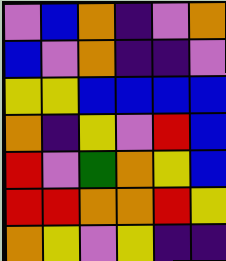[["violet", "blue", "orange", "indigo", "violet", "orange"], ["blue", "violet", "orange", "indigo", "indigo", "violet"], ["yellow", "yellow", "blue", "blue", "blue", "blue"], ["orange", "indigo", "yellow", "violet", "red", "blue"], ["red", "violet", "green", "orange", "yellow", "blue"], ["red", "red", "orange", "orange", "red", "yellow"], ["orange", "yellow", "violet", "yellow", "indigo", "indigo"]]